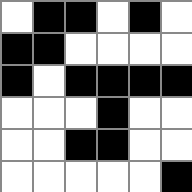[["white", "black", "black", "white", "black", "white"], ["black", "black", "white", "white", "white", "white"], ["black", "white", "black", "black", "black", "black"], ["white", "white", "white", "black", "white", "white"], ["white", "white", "black", "black", "white", "white"], ["white", "white", "white", "white", "white", "black"]]